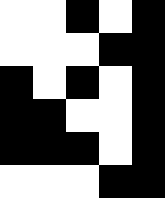[["white", "white", "black", "white", "black"], ["white", "white", "white", "black", "black"], ["black", "white", "black", "white", "black"], ["black", "black", "white", "white", "black"], ["black", "black", "black", "white", "black"], ["white", "white", "white", "black", "black"]]